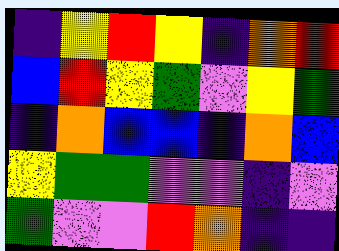[["indigo", "yellow", "red", "yellow", "indigo", "orange", "red"], ["blue", "red", "yellow", "green", "violet", "yellow", "green"], ["indigo", "orange", "blue", "blue", "indigo", "orange", "blue"], ["yellow", "green", "green", "violet", "violet", "indigo", "violet"], ["green", "violet", "violet", "red", "orange", "indigo", "indigo"]]